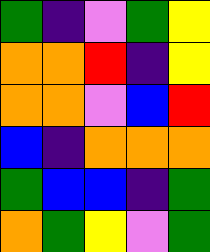[["green", "indigo", "violet", "green", "yellow"], ["orange", "orange", "red", "indigo", "yellow"], ["orange", "orange", "violet", "blue", "red"], ["blue", "indigo", "orange", "orange", "orange"], ["green", "blue", "blue", "indigo", "green"], ["orange", "green", "yellow", "violet", "green"]]